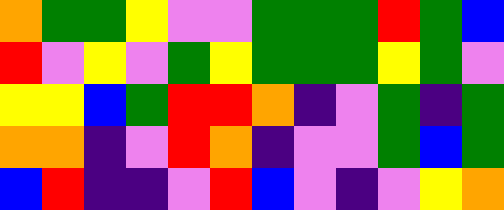[["orange", "green", "green", "yellow", "violet", "violet", "green", "green", "green", "red", "green", "blue"], ["red", "violet", "yellow", "violet", "green", "yellow", "green", "green", "green", "yellow", "green", "violet"], ["yellow", "yellow", "blue", "green", "red", "red", "orange", "indigo", "violet", "green", "indigo", "green"], ["orange", "orange", "indigo", "violet", "red", "orange", "indigo", "violet", "violet", "green", "blue", "green"], ["blue", "red", "indigo", "indigo", "violet", "red", "blue", "violet", "indigo", "violet", "yellow", "orange"]]